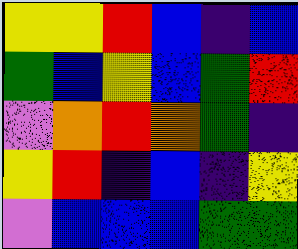[["yellow", "yellow", "red", "blue", "indigo", "blue"], ["green", "blue", "yellow", "blue", "green", "red"], ["violet", "orange", "red", "orange", "green", "indigo"], ["yellow", "red", "indigo", "blue", "indigo", "yellow"], ["violet", "blue", "blue", "blue", "green", "green"]]